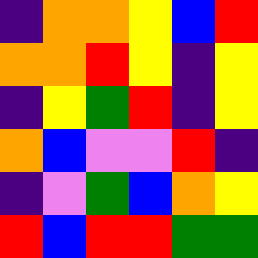[["indigo", "orange", "orange", "yellow", "blue", "red"], ["orange", "orange", "red", "yellow", "indigo", "yellow"], ["indigo", "yellow", "green", "red", "indigo", "yellow"], ["orange", "blue", "violet", "violet", "red", "indigo"], ["indigo", "violet", "green", "blue", "orange", "yellow"], ["red", "blue", "red", "red", "green", "green"]]